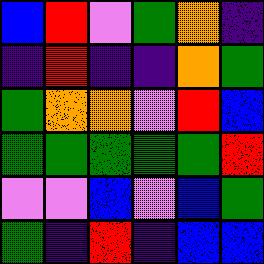[["blue", "red", "violet", "green", "orange", "indigo"], ["indigo", "red", "indigo", "indigo", "orange", "green"], ["green", "orange", "orange", "violet", "red", "blue"], ["green", "green", "green", "green", "green", "red"], ["violet", "violet", "blue", "violet", "blue", "green"], ["green", "indigo", "red", "indigo", "blue", "blue"]]